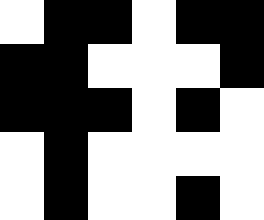[["white", "black", "black", "white", "black", "black"], ["black", "black", "white", "white", "white", "black"], ["black", "black", "black", "white", "black", "white"], ["white", "black", "white", "white", "white", "white"], ["white", "black", "white", "white", "black", "white"]]